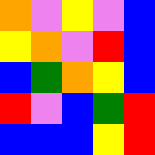[["orange", "violet", "yellow", "violet", "blue"], ["yellow", "orange", "violet", "red", "blue"], ["blue", "green", "orange", "yellow", "blue"], ["red", "violet", "blue", "green", "red"], ["blue", "blue", "blue", "yellow", "red"]]